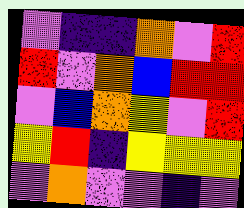[["violet", "indigo", "indigo", "orange", "violet", "red"], ["red", "violet", "orange", "blue", "red", "red"], ["violet", "blue", "orange", "yellow", "violet", "red"], ["yellow", "red", "indigo", "yellow", "yellow", "yellow"], ["violet", "orange", "violet", "violet", "indigo", "violet"]]